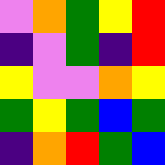[["violet", "orange", "green", "yellow", "red"], ["indigo", "violet", "green", "indigo", "red"], ["yellow", "violet", "violet", "orange", "yellow"], ["green", "yellow", "green", "blue", "green"], ["indigo", "orange", "red", "green", "blue"]]